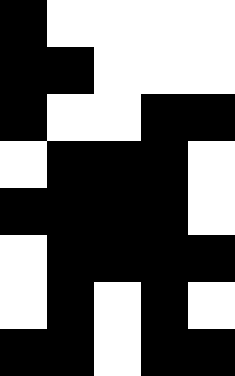[["black", "white", "white", "white", "white"], ["black", "black", "white", "white", "white"], ["black", "white", "white", "black", "black"], ["white", "black", "black", "black", "white"], ["black", "black", "black", "black", "white"], ["white", "black", "black", "black", "black"], ["white", "black", "white", "black", "white"], ["black", "black", "white", "black", "black"]]